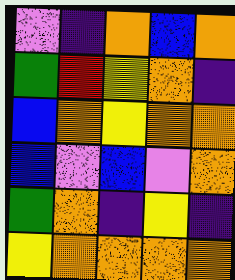[["violet", "indigo", "orange", "blue", "orange"], ["green", "red", "yellow", "orange", "indigo"], ["blue", "orange", "yellow", "orange", "orange"], ["blue", "violet", "blue", "violet", "orange"], ["green", "orange", "indigo", "yellow", "indigo"], ["yellow", "orange", "orange", "orange", "orange"]]